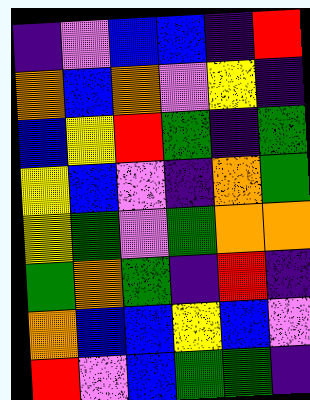[["indigo", "violet", "blue", "blue", "indigo", "red"], ["orange", "blue", "orange", "violet", "yellow", "indigo"], ["blue", "yellow", "red", "green", "indigo", "green"], ["yellow", "blue", "violet", "indigo", "orange", "green"], ["yellow", "green", "violet", "green", "orange", "orange"], ["green", "orange", "green", "indigo", "red", "indigo"], ["orange", "blue", "blue", "yellow", "blue", "violet"], ["red", "violet", "blue", "green", "green", "indigo"]]